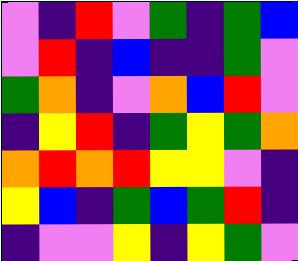[["violet", "indigo", "red", "violet", "green", "indigo", "green", "blue"], ["violet", "red", "indigo", "blue", "indigo", "indigo", "green", "violet"], ["green", "orange", "indigo", "violet", "orange", "blue", "red", "violet"], ["indigo", "yellow", "red", "indigo", "green", "yellow", "green", "orange"], ["orange", "red", "orange", "red", "yellow", "yellow", "violet", "indigo"], ["yellow", "blue", "indigo", "green", "blue", "green", "red", "indigo"], ["indigo", "violet", "violet", "yellow", "indigo", "yellow", "green", "violet"]]